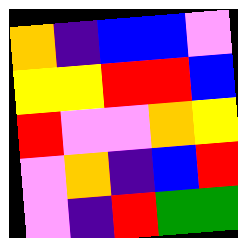[["orange", "indigo", "blue", "blue", "violet"], ["yellow", "yellow", "red", "red", "blue"], ["red", "violet", "violet", "orange", "yellow"], ["violet", "orange", "indigo", "blue", "red"], ["violet", "indigo", "red", "green", "green"]]